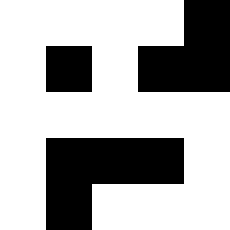[["white", "white", "white", "white", "black"], ["white", "black", "white", "black", "black"], ["white", "white", "white", "white", "white"], ["white", "black", "black", "black", "white"], ["white", "black", "white", "white", "white"]]